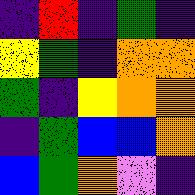[["indigo", "red", "indigo", "green", "indigo"], ["yellow", "green", "indigo", "orange", "orange"], ["green", "indigo", "yellow", "orange", "orange"], ["indigo", "green", "blue", "blue", "orange"], ["blue", "green", "orange", "violet", "indigo"]]